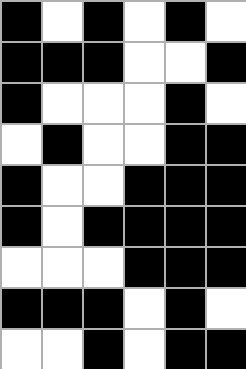[["black", "white", "black", "white", "black", "white"], ["black", "black", "black", "white", "white", "black"], ["black", "white", "white", "white", "black", "white"], ["white", "black", "white", "white", "black", "black"], ["black", "white", "white", "black", "black", "black"], ["black", "white", "black", "black", "black", "black"], ["white", "white", "white", "black", "black", "black"], ["black", "black", "black", "white", "black", "white"], ["white", "white", "black", "white", "black", "black"]]